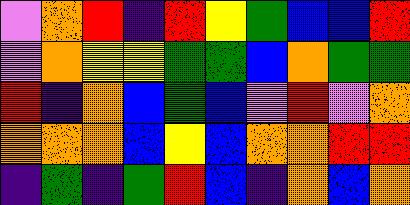[["violet", "orange", "red", "indigo", "red", "yellow", "green", "blue", "blue", "red"], ["violet", "orange", "yellow", "yellow", "green", "green", "blue", "orange", "green", "green"], ["red", "indigo", "orange", "blue", "green", "blue", "violet", "red", "violet", "orange"], ["orange", "orange", "orange", "blue", "yellow", "blue", "orange", "orange", "red", "red"], ["indigo", "green", "indigo", "green", "red", "blue", "indigo", "orange", "blue", "orange"]]